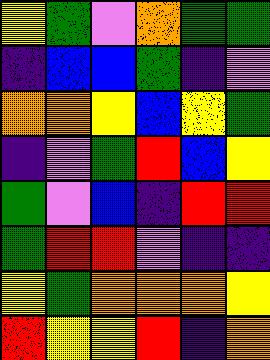[["yellow", "green", "violet", "orange", "green", "green"], ["indigo", "blue", "blue", "green", "indigo", "violet"], ["orange", "orange", "yellow", "blue", "yellow", "green"], ["indigo", "violet", "green", "red", "blue", "yellow"], ["green", "violet", "blue", "indigo", "red", "red"], ["green", "red", "red", "violet", "indigo", "indigo"], ["yellow", "green", "orange", "orange", "orange", "yellow"], ["red", "yellow", "yellow", "red", "indigo", "orange"]]